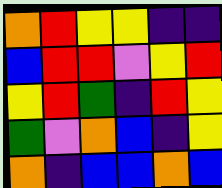[["orange", "red", "yellow", "yellow", "indigo", "indigo"], ["blue", "red", "red", "violet", "yellow", "red"], ["yellow", "red", "green", "indigo", "red", "yellow"], ["green", "violet", "orange", "blue", "indigo", "yellow"], ["orange", "indigo", "blue", "blue", "orange", "blue"]]